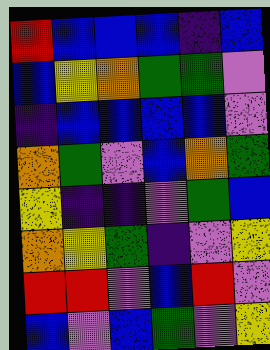[["red", "blue", "blue", "blue", "indigo", "blue"], ["blue", "yellow", "orange", "green", "green", "violet"], ["indigo", "blue", "blue", "blue", "blue", "violet"], ["orange", "green", "violet", "blue", "orange", "green"], ["yellow", "indigo", "indigo", "violet", "green", "blue"], ["orange", "yellow", "green", "indigo", "violet", "yellow"], ["red", "red", "violet", "blue", "red", "violet"], ["blue", "violet", "blue", "green", "violet", "yellow"]]